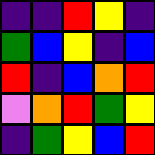[["indigo", "indigo", "red", "yellow", "indigo"], ["green", "blue", "yellow", "indigo", "blue"], ["red", "indigo", "blue", "orange", "red"], ["violet", "orange", "red", "green", "yellow"], ["indigo", "green", "yellow", "blue", "red"]]